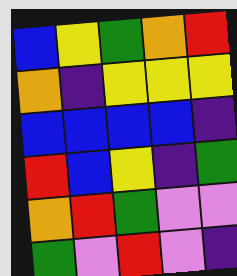[["blue", "yellow", "green", "orange", "red"], ["orange", "indigo", "yellow", "yellow", "yellow"], ["blue", "blue", "blue", "blue", "indigo"], ["red", "blue", "yellow", "indigo", "green"], ["orange", "red", "green", "violet", "violet"], ["green", "violet", "red", "violet", "indigo"]]